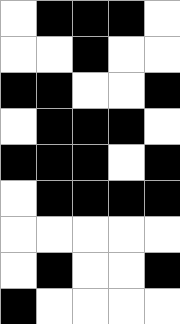[["white", "black", "black", "black", "white"], ["white", "white", "black", "white", "white"], ["black", "black", "white", "white", "black"], ["white", "black", "black", "black", "white"], ["black", "black", "black", "white", "black"], ["white", "black", "black", "black", "black"], ["white", "white", "white", "white", "white"], ["white", "black", "white", "white", "black"], ["black", "white", "white", "white", "white"]]